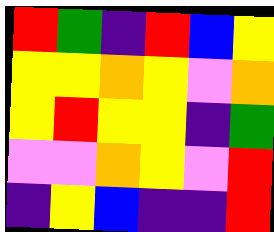[["red", "green", "indigo", "red", "blue", "yellow"], ["yellow", "yellow", "orange", "yellow", "violet", "orange"], ["yellow", "red", "yellow", "yellow", "indigo", "green"], ["violet", "violet", "orange", "yellow", "violet", "red"], ["indigo", "yellow", "blue", "indigo", "indigo", "red"]]